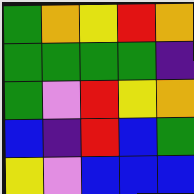[["green", "orange", "yellow", "red", "orange"], ["green", "green", "green", "green", "indigo"], ["green", "violet", "red", "yellow", "orange"], ["blue", "indigo", "red", "blue", "green"], ["yellow", "violet", "blue", "blue", "blue"]]